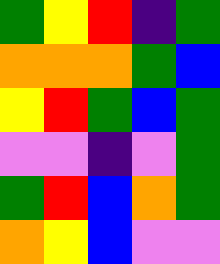[["green", "yellow", "red", "indigo", "green"], ["orange", "orange", "orange", "green", "blue"], ["yellow", "red", "green", "blue", "green"], ["violet", "violet", "indigo", "violet", "green"], ["green", "red", "blue", "orange", "green"], ["orange", "yellow", "blue", "violet", "violet"]]